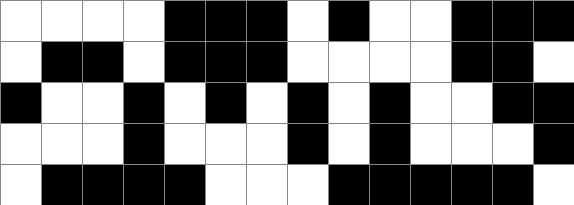[["white", "white", "white", "white", "black", "black", "black", "white", "black", "white", "white", "black", "black", "black"], ["white", "black", "black", "white", "black", "black", "black", "white", "white", "white", "white", "black", "black", "white"], ["black", "white", "white", "black", "white", "black", "white", "black", "white", "black", "white", "white", "black", "black"], ["white", "white", "white", "black", "white", "white", "white", "black", "white", "black", "white", "white", "white", "black"], ["white", "black", "black", "black", "black", "white", "white", "white", "black", "black", "black", "black", "black", "white"]]